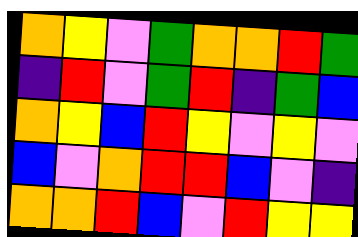[["orange", "yellow", "violet", "green", "orange", "orange", "red", "green"], ["indigo", "red", "violet", "green", "red", "indigo", "green", "blue"], ["orange", "yellow", "blue", "red", "yellow", "violet", "yellow", "violet"], ["blue", "violet", "orange", "red", "red", "blue", "violet", "indigo"], ["orange", "orange", "red", "blue", "violet", "red", "yellow", "yellow"]]